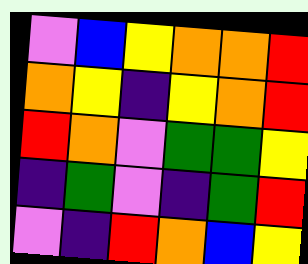[["violet", "blue", "yellow", "orange", "orange", "red"], ["orange", "yellow", "indigo", "yellow", "orange", "red"], ["red", "orange", "violet", "green", "green", "yellow"], ["indigo", "green", "violet", "indigo", "green", "red"], ["violet", "indigo", "red", "orange", "blue", "yellow"]]